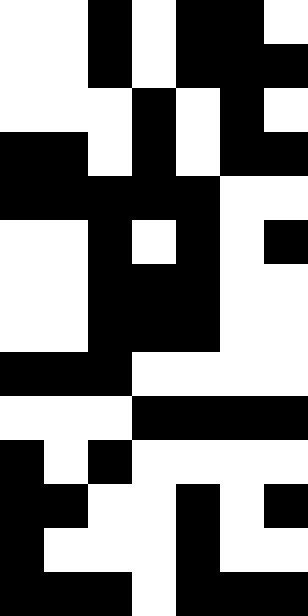[["white", "white", "black", "white", "black", "black", "white"], ["white", "white", "black", "white", "black", "black", "black"], ["white", "white", "white", "black", "white", "black", "white"], ["black", "black", "white", "black", "white", "black", "black"], ["black", "black", "black", "black", "black", "white", "white"], ["white", "white", "black", "white", "black", "white", "black"], ["white", "white", "black", "black", "black", "white", "white"], ["white", "white", "black", "black", "black", "white", "white"], ["black", "black", "black", "white", "white", "white", "white"], ["white", "white", "white", "black", "black", "black", "black"], ["black", "white", "black", "white", "white", "white", "white"], ["black", "black", "white", "white", "black", "white", "black"], ["black", "white", "white", "white", "black", "white", "white"], ["black", "black", "black", "white", "black", "black", "black"]]